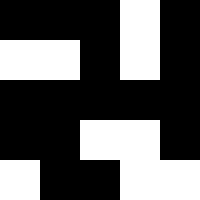[["black", "black", "black", "white", "black"], ["white", "white", "black", "white", "black"], ["black", "black", "black", "black", "black"], ["black", "black", "white", "white", "black"], ["white", "black", "black", "white", "white"]]